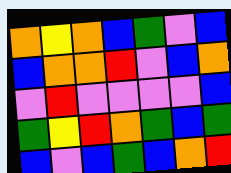[["orange", "yellow", "orange", "blue", "green", "violet", "blue"], ["blue", "orange", "orange", "red", "violet", "blue", "orange"], ["violet", "red", "violet", "violet", "violet", "violet", "blue"], ["green", "yellow", "red", "orange", "green", "blue", "green"], ["blue", "violet", "blue", "green", "blue", "orange", "red"]]